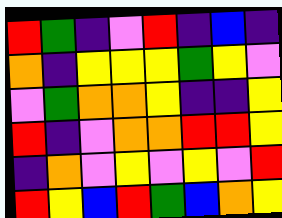[["red", "green", "indigo", "violet", "red", "indigo", "blue", "indigo"], ["orange", "indigo", "yellow", "yellow", "yellow", "green", "yellow", "violet"], ["violet", "green", "orange", "orange", "yellow", "indigo", "indigo", "yellow"], ["red", "indigo", "violet", "orange", "orange", "red", "red", "yellow"], ["indigo", "orange", "violet", "yellow", "violet", "yellow", "violet", "red"], ["red", "yellow", "blue", "red", "green", "blue", "orange", "yellow"]]